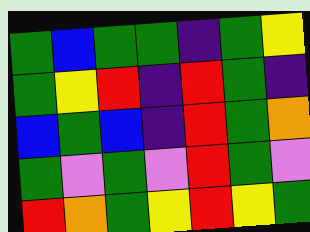[["green", "blue", "green", "green", "indigo", "green", "yellow"], ["green", "yellow", "red", "indigo", "red", "green", "indigo"], ["blue", "green", "blue", "indigo", "red", "green", "orange"], ["green", "violet", "green", "violet", "red", "green", "violet"], ["red", "orange", "green", "yellow", "red", "yellow", "green"]]